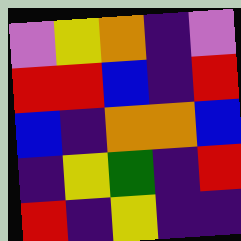[["violet", "yellow", "orange", "indigo", "violet"], ["red", "red", "blue", "indigo", "red"], ["blue", "indigo", "orange", "orange", "blue"], ["indigo", "yellow", "green", "indigo", "red"], ["red", "indigo", "yellow", "indigo", "indigo"]]